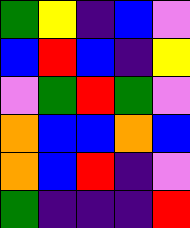[["green", "yellow", "indigo", "blue", "violet"], ["blue", "red", "blue", "indigo", "yellow"], ["violet", "green", "red", "green", "violet"], ["orange", "blue", "blue", "orange", "blue"], ["orange", "blue", "red", "indigo", "violet"], ["green", "indigo", "indigo", "indigo", "red"]]